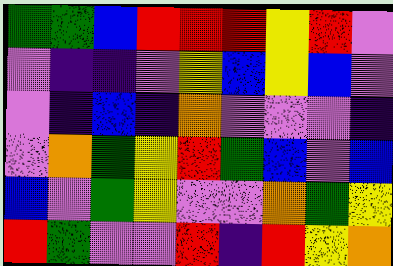[["green", "green", "blue", "red", "red", "red", "yellow", "red", "violet"], ["violet", "indigo", "indigo", "violet", "yellow", "blue", "yellow", "blue", "violet"], ["violet", "indigo", "blue", "indigo", "orange", "violet", "violet", "violet", "indigo"], ["violet", "orange", "green", "yellow", "red", "green", "blue", "violet", "blue"], ["blue", "violet", "green", "yellow", "violet", "violet", "orange", "green", "yellow"], ["red", "green", "violet", "violet", "red", "indigo", "red", "yellow", "orange"]]